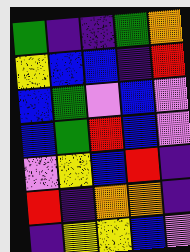[["green", "indigo", "indigo", "green", "orange"], ["yellow", "blue", "blue", "indigo", "red"], ["blue", "green", "violet", "blue", "violet"], ["blue", "green", "red", "blue", "violet"], ["violet", "yellow", "blue", "red", "indigo"], ["red", "indigo", "orange", "orange", "indigo"], ["indigo", "yellow", "yellow", "blue", "violet"]]